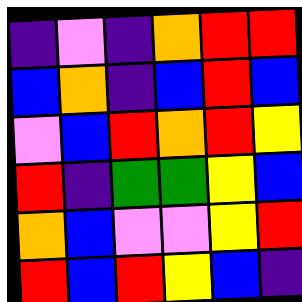[["indigo", "violet", "indigo", "orange", "red", "red"], ["blue", "orange", "indigo", "blue", "red", "blue"], ["violet", "blue", "red", "orange", "red", "yellow"], ["red", "indigo", "green", "green", "yellow", "blue"], ["orange", "blue", "violet", "violet", "yellow", "red"], ["red", "blue", "red", "yellow", "blue", "indigo"]]